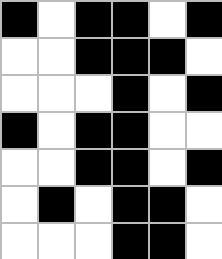[["black", "white", "black", "black", "white", "black"], ["white", "white", "black", "black", "black", "white"], ["white", "white", "white", "black", "white", "black"], ["black", "white", "black", "black", "white", "white"], ["white", "white", "black", "black", "white", "black"], ["white", "black", "white", "black", "black", "white"], ["white", "white", "white", "black", "black", "white"]]